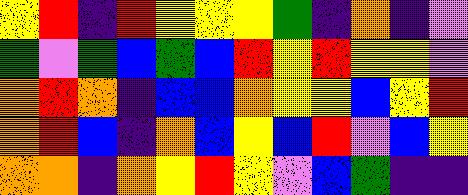[["yellow", "red", "indigo", "red", "yellow", "yellow", "yellow", "green", "indigo", "orange", "indigo", "violet"], ["green", "violet", "green", "blue", "green", "blue", "red", "yellow", "red", "yellow", "yellow", "violet"], ["orange", "red", "orange", "indigo", "blue", "blue", "orange", "yellow", "yellow", "blue", "yellow", "red"], ["orange", "red", "blue", "indigo", "orange", "blue", "yellow", "blue", "red", "violet", "blue", "yellow"], ["orange", "orange", "indigo", "orange", "yellow", "red", "yellow", "violet", "blue", "green", "indigo", "indigo"]]